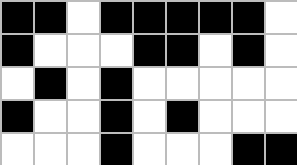[["black", "black", "white", "black", "black", "black", "black", "black", "white"], ["black", "white", "white", "white", "black", "black", "white", "black", "white"], ["white", "black", "white", "black", "white", "white", "white", "white", "white"], ["black", "white", "white", "black", "white", "black", "white", "white", "white"], ["white", "white", "white", "black", "white", "white", "white", "black", "black"]]